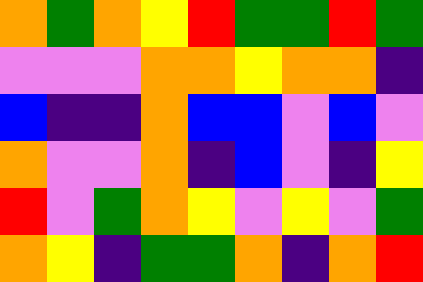[["orange", "green", "orange", "yellow", "red", "green", "green", "red", "green"], ["violet", "violet", "violet", "orange", "orange", "yellow", "orange", "orange", "indigo"], ["blue", "indigo", "indigo", "orange", "blue", "blue", "violet", "blue", "violet"], ["orange", "violet", "violet", "orange", "indigo", "blue", "violet", "indigo", "yellow"], ["red", "violet", "green", "orange", "yellow", "violet", "yellow", "violet", "green"], ["orange", "yellow", "indigo", "green", "green", "orange", "indigo", "orange", "red"]]